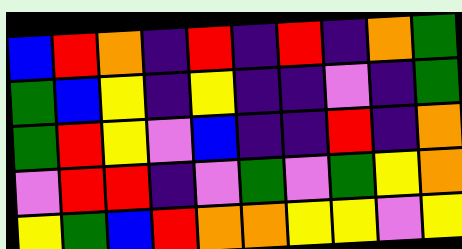[["blue", "red", "orange", "indigo", "red", "indigo", "red", "indigo", "orange", "green"], ["green", "blue", "yellow", "indigo", "yellow", "indigo", "indigo", "violet", "indigo", "green"], ["green", "red", "yellow", "violet", "blue", "indigo", "indigo", "red", "indigo", "orange"], ["violet", "red", "red", "indigo", "violet", "green", "violet", "green", "yellow", "orange"], ["yellow", "green", "blue", "red", "orange", "orange", "yellow", "yellow", "violet", "yellow"]]